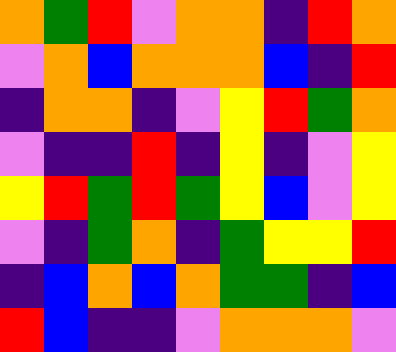[["orange", "green", "red", "violet", "orange", "orange", "indigo", "red", "orange"], ["violet", "orange", "blue", "orange", "orange", "orange", "blue", "indigo", "red"], ["indigo", "orange", "orange", "indigo", "violet", "yellow", "red", "green", "orange"], ["violet", "indigo", "indigo", "red", "indigo", "yellow", "indigo", "violet", "yellow"], ["yellow", "red", "green", "red", "green", "yellow", "blue", "violet", "yellow"], ["violet", "indigo", "green", "orange", "indigo", "green", "yellow", "yellow", "red"], ["indigo", "blue", "orange", "blue", "orange", "green", "green", "indigo", "blue"], ["red", "blue", "indigo", "indigo", "violet", "orange", "orange", "orange", "violet"]]